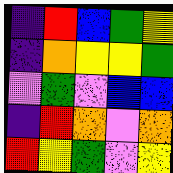[["indigo", "red", "blue", "green", "yellow"], ["indigo", "orange", "yellow", "yellow", "green"], ["violet", "green", "violet", "blue", "blue"], ["indigo", "red", "orange", "violet", "orange"], ["red", "yellow", "green", "violet", "yellow"]]